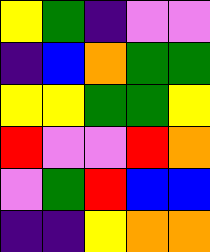[["yellow", "green", "indigo", "violet", "violet"], ["indigo", "blue", "orange", "green", "green"], ["yellow", "yellow", "green", "green", "yellow"], ["red", "violet", "violet", "red", "orange"], ["violet", "green", "red", "blue", "blue"], ["indigo", "indigo", "yellow", "orange", "orange"]]